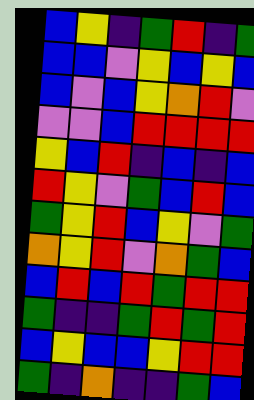[["blue", "yellow", "indigo", "green", "red", "indigo", "green"], ["blue", "blue", "violet", "yellow", "blue", "yellow", "blue"], ["blue", "violet", "blue", "yellow", "orange", "red", "violet"], ["violet", "violet", "blue", "red", "red", "red", "red"], ["yellow", "blue", "red", "indigo", "blue", "indigo", "blue"], ["red", "yellow", "violet", "green", "blue", "red", "blue"], ["green", "yellow", "red", "blue", "yellow", "violet", "green"], ["orange", "yellow", "red", "violet", "orange", "green", "blue"], ["blue", "red", "blue", "red", "green", "red", "red"], ["green", "indigo", "indigo", "green", "red", "green", "red"], ["blue", "yellow", "blue", "blue", "yellow", "red", "red"], ["green", "indigo", "orange", "indigo", "indigo", "green", "blue"]]